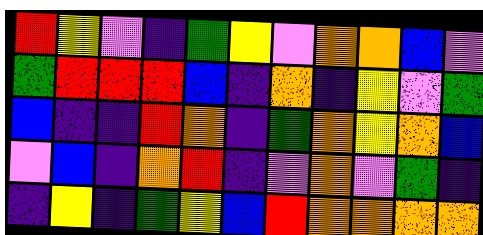[["red", "yellow", "violet", "indigo", "green", "yellow", "violet", "orange", "orange", "blue", "violet"], ["green", "red", "red", "red", "blue", "indigo", "orange", "indigo", "yellow", "violet", "green"], ["blue", "indigo", "indigo", "red", "orange", "indigo", "green", "orange", "yellow", "orange", "blue"], ["violet", "blue", "indigo", "orange", "red", "indigo", "violet", "orange", "violet", "green", "indigo"], ["indigo", "yellow", "indigo", "green", "yellow", "blue", "red", "orange", "orange", "orange", "orange"]]